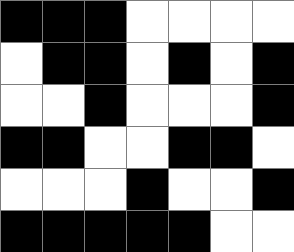[["black", "black", "black", "white", "white", "white", "white"], ["white", "black", "black", "white", "black", "white", "black"], ["white", "white", "black", "white", "white", "white", "black"], ["black", "black", "white", "white", "black", "black", "white"], ["white", "white", "white", "black", "white", "white", "black"], ["black", "black", "black", "black", "black", "white", "white"]]